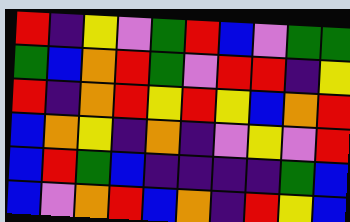[["red", "indigo", "yellow", "violet", "green", "red", "blue", "violet", "green", "green"], ["green", "blue", "orange", "red", "green", "violet", "red", "red", "indigo", "yellow"], ["red", "indigo", "orange", "red", "yellow", "red", "yellow", "blue", "orange", "red"], ["blue", "orange", "yellow", "indigo", "orange", "indigo", "violet", "yellow", "violet", "red"], ["blue", "red", "green", "blue", "indigo", "indigo", "indigo", "indigo", "green", "blue"], ["blue", "violet", "orange", "red", "blue", "orange", "indigo", "red", "yellow", "blue"]]